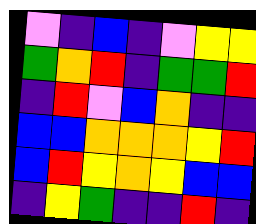[["violet", "indigo", "blue", "indigo", "violet", "yellow", "yellow"], ["green", "orange", "red", "indigo", "green", "green", "red"], ["indigo", "red", "violet", "blue", "orange", "indigo", "indigo"], ["blue", "blue", "orange", "orange", "orange", "yellow", "red"], ["blue", "red", "yellow", "orange", "yellow", "blue", "blue"], ["indigo", "yellow", "green", "indigo", "indigo", "red", "indigo"]]